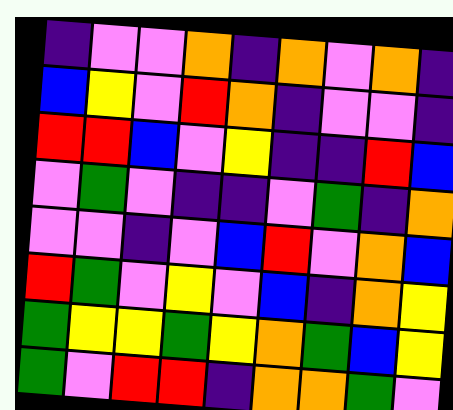[["indigo", "violet", "violet", "orange", "indigo", "orange", "violet", "orange", "indigo"], ["blue", "yellow", "violet", "red", "orange", "indigo", "violet", "violet", "indigo"], ["red", "red", "blue", "violet", "yellow", "indigo", "indigo", "red", "blue"], ["violet", "green", "violet", "indigo", "indigo", "violet", "green", "indigo", "orange"], ["violet", "violet", "indigo", "violet", "blue", "red", "violet", "orange", "blue"], ["red", "green", "violet", "yellow", "violet", "blue", "indigo", "orange", "yellow"], ["green", "yellow", "yellow", "green", "yellow", "orange", "green", "blue", "yellow"], ["green", "violet", "red", "red", "indigo", "orange", "orange", "green", "violet"]]